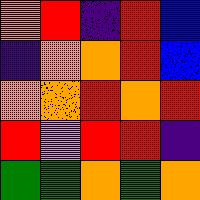[["orange", "red", "indigo", "red", "blue"], ["indigo", "orange", "orange", "red", "blue"], ["orange", "orange", "red", "orange", "red"], ["red", "violet", "red", "red", "indigo"], ["green", "green", "orange", "green", "orange"]]